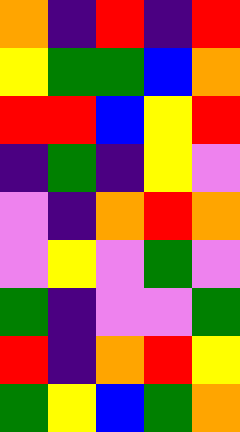[["orange", "indigo", "red", "indigo", "red"], ["yellow", "green", "green", "blue", "orange"], ["red", "red", "blue", "yellow", "red"], ["indigo", "green", "indigo", "yellow", "violet"], ["violet", "indigo", "orange", "red", "orange"], ["violet", "yellow", "violet", "green", "violet"], ["green", "indigo", "violet", "violet", "green"], ["red", "indigo", "orange", "red", "yellow"], ["green", "yellow", "blue", "green", "orange"]]